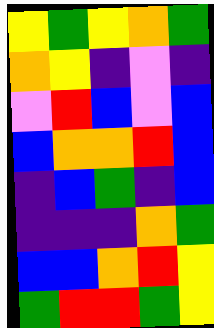[["yellow", "green", "yellow", "orange", "green"], ["orange", "yellow", "indigo", "violet", "indigo"], ["violet", "red", "blue", "violet", "blue"], ["blue", "orange", "orange", "red", "blue"], ["indigo", "blue", "green", "indigo", "blue"], ["indigo", "indigo", "indigo", "orange", "green"], ["blue", "blue", "orange", "red", "yellow"], ["green", "red", "red", "green", "yellow"]]